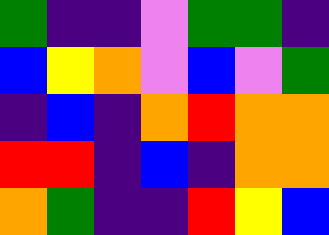[["green", "indigo", "indigo", "violet", "green", "green", "indigo"], ["blue", "yellow", "orange", "violet", "blue", "violet", "green"], ["indigo", "blue", "indigo", "orange", "red", "orange", "orange"], ["red", "red", "indigo", "blue", "indigo", "orange", "orange"], ["orange", "green", "indigo", "indigo", "red", "yellow", "blue"]]